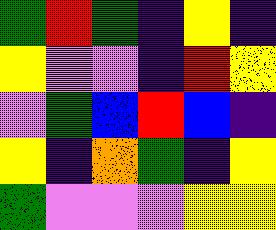[["green", "red", "green", "indigo", "yellow", "indigo"], ["yellow", "violet", "violet", "indigo", "red", "yellow"], ["violet", "green", "blue", "red", "blue", "indigo"], ["yellow", "indigo", "orange", "green", "indigo", "yellow"], ["green", "violet", "violet", "violet", "yellow", "yellow"]]